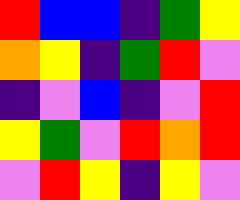[["red", "blue", "blue", "indigo", "green", "yellow"], ["orange", "yellow", "indigo", "green", "red", "violet"], ["indigo", "violet", "blue", "indigo", "violet", "red"], ["yellow", "green", "violet", "red", "orange", "red"], ["violet", "red", "yellow", "indigo", "yellow", "violet"]]